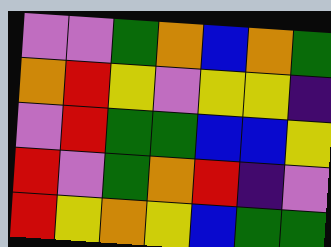[["violet", "violet", "green", "orange", "blue", "orange", "green"], ["orange", "red", "yellow", "violet", "yellow", "yellow", "indigo"], ["violet", "red", "green", "green", "blue", "blue", "yellow"], ["red", "violet", "green", "orange", "red", "indigo", "violet"], ["red", "yellow", "orange", "yellow", "blue", "green", "green"]]